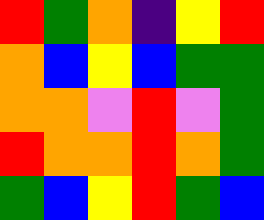[["red", "green", "orange", "indigo", "yellow", "red"], ["orange", "blue", "yellow", "blue", "green", "green"], ["orange", "orange", "violet", "red", "violet", "green"], ["red", "orange", "orange", "red", "orange", "green"], ["green", "blue", "yellow", "red", "green", "blue"]]